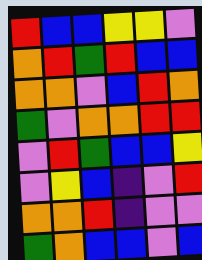[["red", "blue", "blue", "yellow", "yellow", "violet"], ["orange", "red", "green", "red", "blue", "blue"], ["orange", "orange", "violet", "blue", "red", "orange"], ["green", "violet", "orange", "orange", "red", "red"], ["violet", "red", "green", "blue", "blue", "yellow"], ["violet", "yellow", "blue", "indigo", "violet", "red"], ["orange", "orange", "red", "indigo", "violet", "violet"], ["green", "orange", "blue", "blue", "violet", "blue"]]